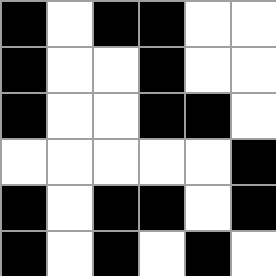[["black", "white", "black", "black", "white", "white"], ["black", "white", "white", "black", "white", "white"], ["black", "white", "white", "black", "black", "white"], ["white", "white", "white", "white", "white", "black"], ["black", "white", "black", "black", "white", "black"], ["black", "white", "black", "white", "black", "white"]]